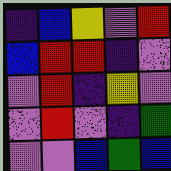[["indigo", "blue", "yellow", "violet", "red"], ["blue", "red", "red", "indigo", "violet"], ["violet", "red", "indigo", "yellow", "violet"], ["violet", "red", "violet", "indigo", "green"], ["violet", "violet", "blue", "green", "blue"]]